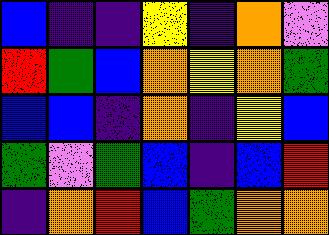[["blue", "indigo", "indigo", "yellow", "indigo", "orange", "violet"], ["red", "green", "blue", "orange", "yellow", "orange", "green"], ["blue", "blue", "indigo", "orange", "indigo", "yellow", "blue"], ["green", "violet", "green", "blue", "indigo", "blue", "red"], ["indigo", "orange", "red", "blue", "green", "orange", "orange"]]